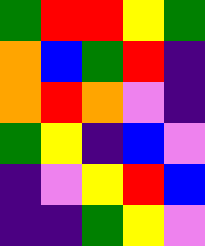[["green", "red", "red", "yellow", "green"], ["orange", "blue", "green", "red", "indigo"], ["orange", "red", "orange", "violet", "indigo"], ["green", "yellow", "indigo", "blue", "violet"], ["indigo", "violet", "yellow", "red", "blue"], ["indigo", "indigo", "green", "yellow", "violet"]]